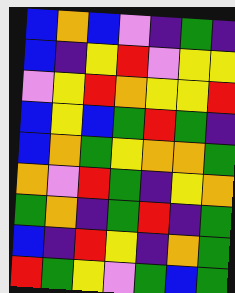[["blue", "orange", "blue", "violet", "indigo", "green", "indigo"], ["blue", "indigo", "yellow", "red", "violet", "yellow", "yellow"], ["violet", "yellow", "red", "orange", "yellow", "yellow", "red"], ["blue", "yellow", "blue", "green", "red", "green", "indigo"], ["blue", "orange", "green", "yellow", "orange", "orange", "green"], ["orange", "violet", "red", "green", "indigo", "yellow", "orange"], ["green", "orange", "indigo", "green", "red", "indigo", "green"], ["blue", "indigo", "red", "yellow", "indigo", "orange", "green"], ["red", "green", "yellow", "violet", "green", "blue", "green"]]